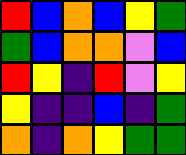[["red", "blue", "orange", "blue", "yellow", "green"], ["green", "blue", "orange", "orange", "violet", "blue"], ["red", "yellow", "indigo", "red", "violet", "yellow"], ["yellow", "indigo", "indigo", "blue", "indigo", "green"], ["orange", "indigo", "orange", "yellow", "green", "green"]]